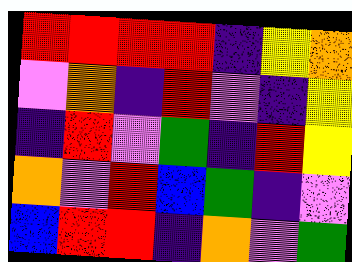[["red", "red", "red", "red", "indigo", "yellow", "orange"], ["violet", "orange", "indigo", "red", "violet", "indigo", "yellow"], ["indigo", "red", "violet", "green", "indigo", "red", "yellow"], ["orange", "violet", "red", "blue", "green", "indigo", "violet"], ["blue", "red", "red", "indigo", "orange", "violet", "green"]]